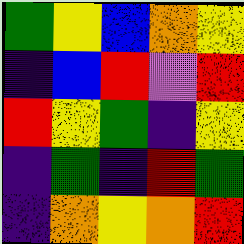[["green", "yellow", "blue", "orange", "yellow"], ["indigo", "blue", "red", "violet", "red"], ["red", "yellow", "green", "indigo", "yellow"], ["indigo", "green", "indigo", "red", "green"], ["indigo", "orange", "yellow", "orange", "red"]]